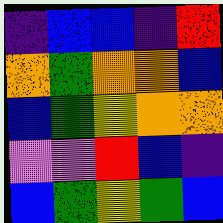[["indigo", "blue", "blue", "indigo", "red"], ["orange", "green", "orange", "orange", "blue"], ["blue", "green", "yellow", "orange", "orange"], ["violet", "violet", "red", "blue", "indigo"], ["blue", "green", "yellow", "green", "blue"]]